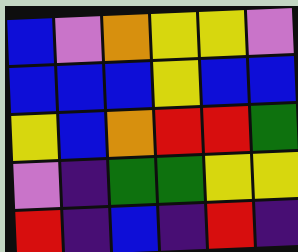[["blue", "violet", "orange", "yellow", "yellow", "violet"], ["blue", "blue", "blue", "yellow", "blue", "blue"], ["yellow", "blue", "orange", "red", "red", "green"], ["violet", "indigo", "green", "green", "yellow", "yellow"], ["red", "indigo", "blue", "indigo", "red", "indigo"]]